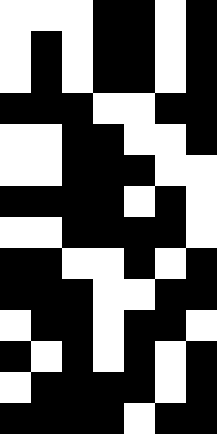[["white", "white", "white", "black", "black", "white", "black"], ["white", "black", "white", "black", "black", "white", "black"], ["white", "black", "white", "black", "black", "white", "black"], ["black", "black", "black", "white", "white", "black", "black"], ["white", "white", "black", "black", "white", "white", "black"], ["white", "white", "black", "black", "black", "white", "white"], ["black", "black", "black", "black", "white", "black", "white"], ["white", "white", "black", "black", "black", "black", "white"], ["black", "black", "white", "white", "black", "white", "black"], ["black", "black", "black", "white", "white", "black", "black"], ["white", "black", "black", "white", "black", "black", "white"], ["black", "white", "black", "white", "black", "white", "black"], ["white", "black", "black", "black", "black", "white", "black"], ["black", "black", "black", "black", "white", "black", "black"]]